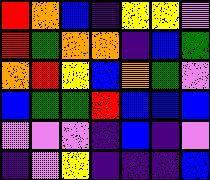[["red", "orange", "blue", "indigo", "yellow", "yellow", "violet"], ["red", "green", "orange", "orange", "indigo", "blue", "green"], ["orange", "red", "yellow", "blue", "orange", "green", "violet"], ["blue", "green", "green", "red", "blue", "blue", "blue"], ["violet", "violet", "violet", "indigo", "blue", "indigo", "violet"], ["indigo", "violet", "yellow", "indigo", "indigo", "indigo", "blue"]]